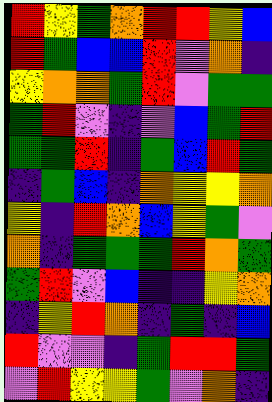[["red", "yellow", "green", "orange", "red", "red", "yellow", "blue"], ["red", "green", "blue", "blue", "red", "violet", "orange", "indigo"], ["yellow", "orange", "orange", "green", "red", "violet", "green", "green"], ["green", "red", "violet", "indigo", "violet", "blue", "green", "red"], ["green", "green", "red", "indigo", "green", "blue", "red", "green"], ["indigo", "green", "blue", "indigo", "orange", "yellow", "yellow", "orange"], ["yellow", "indigo", "red", "orange", "blue", "yellow", "green", "violet"], ["orange", "indigo", "green", "green", "green", "red", "orange", "green"], ["green", "red", "violet", "blue", "indigo", "indigo", "yellow", "orange"], ["indigo", "yellow", "red", "orange", "indigo", "green", "indigo", "blue"], ["red", "violet", "violet", "indigo", "green", "red", "red", "green"], ["violet", "red", "yellow", "yellow", "green", "violet", "orange", "indigo"]]